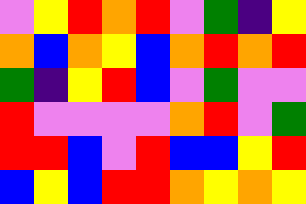[["violet", "yellow", "red", "orange", "red", "violet", "green", "indigo", "yellow"], ["orange", "blue", "orange", "yellow", "blue", "orange", "red", "orange", "red"], ["green", "indigo", "yellow", "red", "blue", "violet", "green", "violet", "violet"], ["red", "violet", "violet", "violet", "violet", "orange", "red", "violet", "green"], ["red", "red", "blue", "violet", "red", "blue", "blue", "yellow", "red"], ["blue", "yellow", "blue", "red", "red", "orange", "yellow", "orange", "yellow"]]